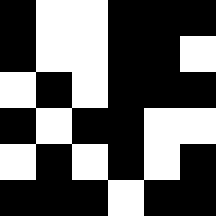[["black", "white", "white", "black", "black", "black"], ["black", "white", "white", "black", "black", "white"], ["white", "black", "white", "black", "black", "black"], ["black", "white", "black", "black", "white", "white"], ["white", "black", "white", "black", "white", "black"], ["black", "black", "black", "white", "black", "black"]]